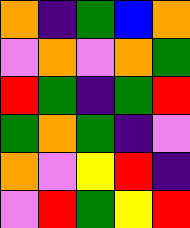[["orange", "indigo", "green", "blue", "orange"], ["violet", "orange", "violet", "orange", "green"], ["red", "green", "indigo", "green", "red"], ["green", "orange", "green", "indigo", "violet"], ["orange", "violet", "yellow", "red", "indigo"], ["violet", "red", "green", "yellow", "red"]]